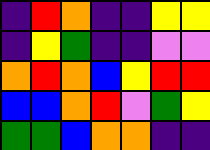[["indigo", "red", "orange", "indigo", "indigo", "yellow", "yellow"], ["indigo", "yellow", "green", "indigo", "indigo", "violet", "violet"], ["orange", "red", "orange", "blue", "yellow", "red", "red"], ["blue", "blue", "orange", "red", "violet", "green", "yellow"], ["green", "green", "blue", "orange", "orange", "indigo", "indigo"]]